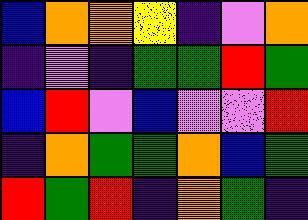[["blue", "orange", "orange", "yellow", "indigo", "violet", "orange"], ["indigo", "violet", "indigo", "green", "green", "red", "green"], ["blue", "red", "violet", "blue", "violet", "violet", "red"], ["indigo", "orange", "green", "green", "orange", "blue", "green"], ["red", "green", "red", "indigo", "orange", "green", "indigo"]]